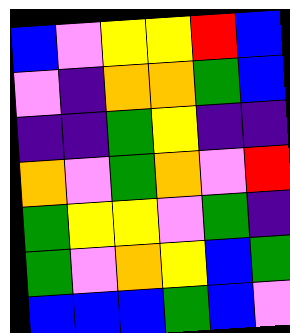[["blue", "violet", "yellow", "yellow", "red", "blue"], ["violet", "indigo", "orange", "orange", "green", "blue"], ["indigo", "indigo", "green", "yellow", "indigo", "indigo"], ["orange", "violet", "green", "orange", "violet", "red"], ["green", "yellow", "yellow", "violet", "green", "indigo"], ["green", "violet", "orange", "yellow", "blue", "green"], ["blue", "blue", "blue", "green", "blue", "violet"]]